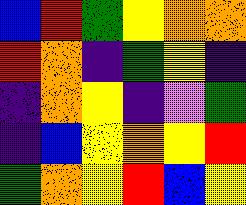[["blue", "red", "green", "yellow", "orange", "orange"], ["red", "orange", "indigo", "green", "yellow", "indigo"], ["indigo", "orange", "yellow", "indigo", "violet", "green"], ["indigo", "blue", "yellow", "orange", "yellow", "red"], ["green", "orange", "yellow", "red", "blue", "yellow"]]